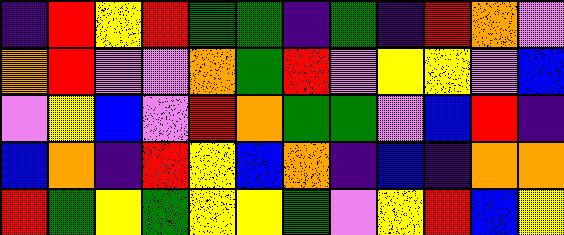[["indigo", "red", "yellow", "red", "green", "green", "indigo", "green", "indigo", "red", "orange", "violet"], ["orange", "red", "violet", "violet", "orange", "green", "red", "violet", "yellow", "yellow", "violet", "blue"], ["violet", "yellow", "blue", "violet", "red", "orange", "green", "green", "violet", "blue", "red", "indigo"], ["blue", "orange", "indigo", "red", "yellow", "blue", "orange", "indigo", "blue", "indigo", "orange", "orange"], ["red", "green", "yellow", "green", "yellow", "yellow", "green", "violet", "yellow", "red", "blue", "yellow"]]